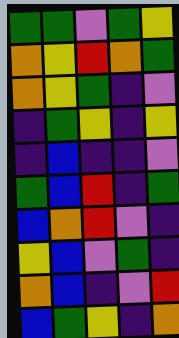[["green", "green", "violet", "green", "yellow"], ["orange", "yellow", "red", "orange", "green"], ["orange", "yellow", "green", "indigo", "violet"], ["indigo", "green", "yellow", "indigo", "yellow"], ["indigo", "blue", "indigo", "indigo", "violet"], ["green", "blue", "red", "indigo", "green"], ["blue", "orange", "red", "violet", "indigo"], ["yellow", "blue", "violet", "green", "indigo"], ["orange", "blue", "indigo", "violet", "red"], ["blue", "green", "yellow", "indigo", "orange"]]